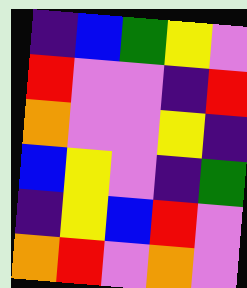[["indigo", "blue", "green", "yellow", "violet"], ["red", "violet", "violet", "indigo", "red"], ["orange", "violet", "violet", "yellow", "indigo"], ["blue", "yellow", "violet", "indigo", "green"], ["indigo", "yellow", "blue", "red", "violet"], ["orange", "red", "violet", "orange", "violet"]]